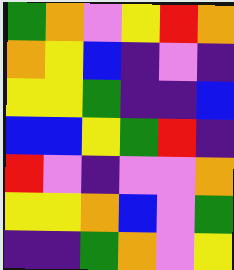[["green", "orange", "violet", "yellow", "red", "orange"], ["orange", "yellow", "blue", "indigo", "violet", "indigo"], ["yellow", "yellow", "green", "indigo", "indigo", "blue"], ["blue", "blue", "yellow", "green", "red", "indigo"], ["red", "violet", "indigo", "violet", "violet", "orange"], ["yellow", "yellow", "orange", "blue", "violet", "green"], ["indigo", "indigo", "green", "orange", "violet", "yellow"]]